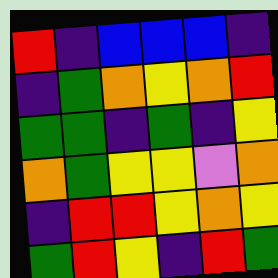[["red", "indigo", "blue", "blue", "blue", "indigo"], ["indigo", "green", "orange", "yellow", "orange", "red"], ["green", "green", "indigo", "green", "indigo", "yellow"], ["orange", "green", "yellow", "yellow", "violet", "orange"], ["indigo", "red", "red", "yellow", "orange", "yellow"], ["green", "red", "yellow", "indigo", "red", "green"]]